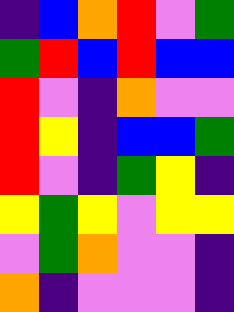[["indigo", "blue", "orange", "red", "violet", "green"], ["green", "red", "blue", "red", "blue", "blue"], ["red", "violet", "indigo", "orange", "violet", "violet"], ["red", "yellow", "indigo", "blue", "blue", "green"], ["red", "violet", "indigo", "green", "yellow", "indigo"], ["yellow", "green", "yellow", "violet", "yellow", "yellow"], ["violet", "green", "orange", "violet", "violet", "indigo"], ["orange", "indigo", "violet", "violet", "violet", "indigo"]]